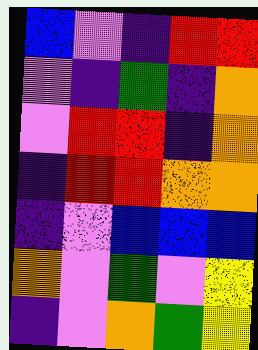[["blue", "violet", "indigo", "red", "red"], ["violet", "indigo", "green", "indigo", "orange"], ["violet", "red", "red", "indigo", "orange"], ["indigo", "red", "red", "orange", "orange"], ["indigo", "violet", "blue", "blue", "blue"], ["orange", "violet", "green", "violet", "yellow"], ["indigo", "violet", "orange", "green", "yellow"]]